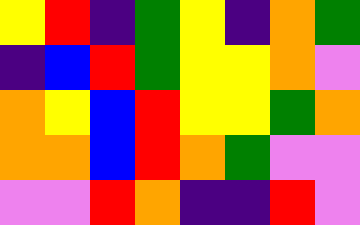[["yellow", "red", "indigo", "green", "yellow", "indigo", "orange", "green"], ["indigo", "blue", "red", "green", "yellow", "yellow", "orange", "violet"], ["orange", "yellow", "blue", "red", "yellow", "yellow", "green", "orange"], ["orange", "orange", "blue", "red", "orange", "green", "violet", "violet"], ["violet", "violet", "red", "orange", "indigo", "indigo", "red", "violet"]]